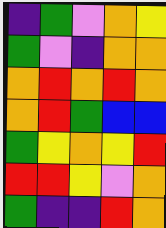[["indigo", "green", "violet", "orange", "yellow"], ["green", "violet", "indigo", "orange", "orange"], ["orange", "red", "orange", "red", "orange"], ["orange", "red", "green", "blue", "blue"], ["green", "yellow", "orange", "yellow", "red"], ["red", "red", "yellow", "violet", "orange"], ["green", "indigo", "indigo", "red", "orange"]]